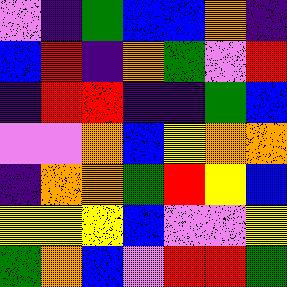[["violet", "indigo", "green", "blue", "blue", "orange", "indigo"], ["blue", "red", "indigo", "orange", "green", "violet", "red"], ["indigo", "red", "red", "indigo", "indigo", "green", "blue"], ["violet", "violet", "orange", "blue", "yellow", "orange", "orange"], ["indigo", "orange", "orange", "green", "red", "yellow", "blue"], ["yellow", "yellow", "yellow", "blue", "violet", "violet", "yellow"], ["green", "orange", "blue", "violet", "red", "red", "green"]]